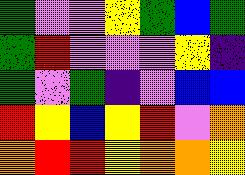[["green", "violet", "violet", "yellow", "green", "blue", "green"], ["green", "red", "violet", "violet", "violet", "yellow", "indigo"], ["green", "violet", "green", "indigo", "violet", "blue", "blue"], ["red", "yellow", "blue", "yellow", "red", "violet", "orange"], ["orange", "red", "red", "yellow", "orange", "orange", "yellow"]]